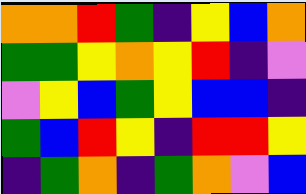[["orange", "orange", "red", "green", "indigo", "yellow", "blue", "orange"], ["green", "green", "yellow", "orange", "yellow", "red", "indigo", "violet"], ["violet", "yellow", "blue", "green", "yellow", "blue", "blue", "indigo"], ["green", "blue", "red", "yellow", "indigo", "red", "red", "yellow"], ["indigo", "green", "orange", "indigo", "green", "orange", "violet", "blue"]]